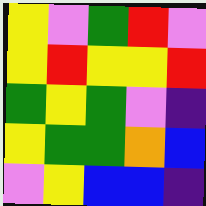[["yellow", "violet", "green", "red", "violet"], ["yellow", "red", "yellow", "yellow", "red"], ["green", "yellow", "green", "violet", "indigo"], ["yellow", "green", "green", "orange", "blue"], ["violet", "yellow", "blue", "blue", "indigo"]]